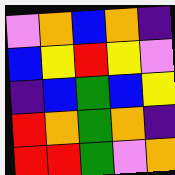[["violet", "orange", "blue", "orange", "indigo"], ["blue", "yellow", "red", "yellow", "violet"], ["indigo", "blue", "green", "blue", "yellow"], ["red", "orange", "green", "orange", "indigo"], ["red", "red", "green", "violet", "orange"]]